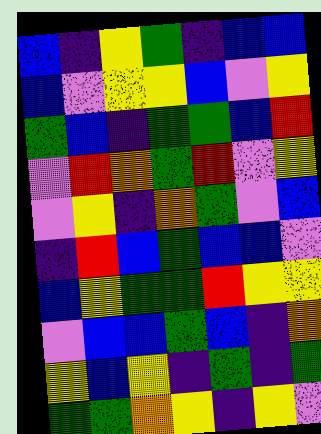[["blue", "indigo", "yellow", "green", "indigo", "blue", "blue"], ["blue", "violet", "yellow", "yellow", "blue", "violet", "yellow"], ["green", "blue", "indigo", "green", "green", "blue", "red"], ["violet", "red", "orange", "green", "red", "violet", "yellow"], ["violet", "yellow", "indigo", "orange", "green", "violet", "blue"], ["indigo", "red", "blue", "green", "blue", "blue", "violet"], ["blue", "yellow", "green", "green", "red", "yellow", "yellow"], ["violet", "blue", "blue", "green", "blue", "indigo", "orange"], ["yellow", "blue", "yellow", "indigo", "green", "indigo", "green"], ["green", "green", "orange", "yellow", "indigo", "yellow", "violet"]]